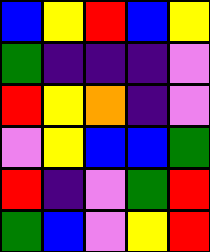[["blue", "yellow", "red", "blue", "yellow"], ["green", "indigo", "indigo", "indigo", "violet"], ["red", "yellow", "orange", "indigo", "violet"], ["violet", "yellow", "blue", "blue", "green"], ["red", "indigo", "violet", "green", "red"], ["green", "blue", "violet", "yellow", "red"]]